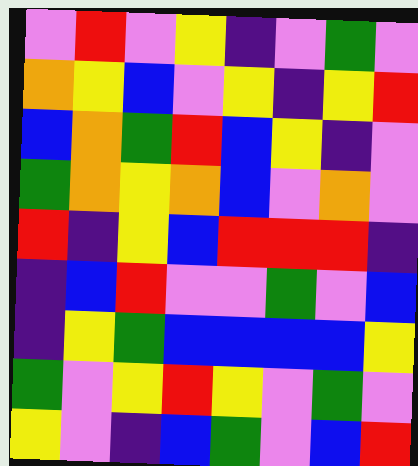[["violet", "red", "violet", "yellow", "indigo", "violet", "green", "violet"], ["orange", "yellow", "blue", "violet", "yellow", "indigo", "yellow", "red"], ["blue", "orange", "green", "red", "blue", "yellow", "indigo", "violet"], ["green", "orange", "yellow", "orange", "blue", "violet", "orange", "violet"], ["red", "indigo", "yellow", "blue", "red", "red", "red", "indigo"], ["indigo", "blue", "red", "violet", "violet", "green", "violet", "blue"], ["indigo", "yellow", "green", "blue", "blue", "blue", "blue", "yellow"], ["green", "violet", "yellow", "red", "yellow", "violet", "green", "violet"], ["yellow", "violet", "indigo", "blue", "green", "violet", "blue", "red"]]